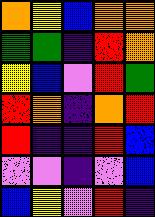[["orange", "yellow", "blue", "orange", "orange"], ["green", "green", "indigo", "red", "orange"], ["yellow", "blue", "violet", "red", "green"], ["red", "orange", "indigo", "orange", "red"], ["red", "indigo", "indigo", "red", "blue"], ["violet", "violet", "indigo", "violet", "blue"], ["blue", "yellow", "violet", "red", "indigo"]]